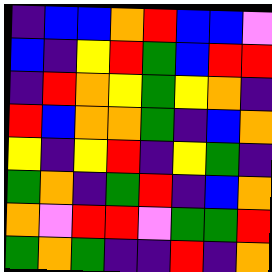[["indigo", "blue", "blue", "orange", "red", "blue", "blue", "violet"], ["blue", "indigo", "yellow", "red", "green", "blue", "red", "red"], ["indigo", "red", "orange", "yellow", "green", "yellow", "orange", "indigo"], ["red", "blue", "orange", "orange", "green", "indigo", "blue", "orange"], ["yellow", "indigo", "yellow", "red", "indigo", "yellow", "green", "indigo"], ["green", "orange", "indigo", "green", "red", "indigo", "blue", "orange"], ["orange", "violet", "red", "red", "violet", "green", "green", "red"], ["green", "orange", "green", "indigo", "indigo", "red", "indigo", "orange"]]